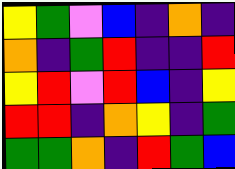[["yellow", "green", "violet", "blue", "indigo", "orange", "indigo"], ["orange", "indigo", "green", "red", "indigo", "indigo", "red"], ["yellow", "red", "violet", "red", "blue", "indigo", "yellow"], ["red", "red", "indigo", "orange", "yellow", "indigo", "green"], ["green", "green", "orange", "indigo", "red", "green", "blue"]]